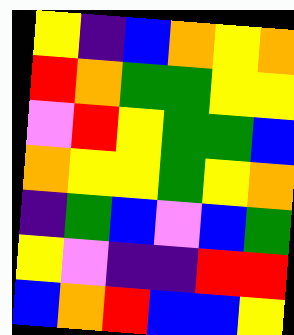[["yellow", "indigo", "blue", "orange", "yellow", "orange"], ["red", "orange", "green", "green", "yellow", "yellow"], ["violet", "red", "yellow", "green", "green", "blue"], ["orange", "yellow", "yellow", "green", "yellow", "orange"], ["indigo", "green", "blue", "violet", "blue", "green"], ["yellow", "violet", "indigo", "indigo", "red", "red"], ["blue", "orange", "red", "blue", "blue", "yellow"]]